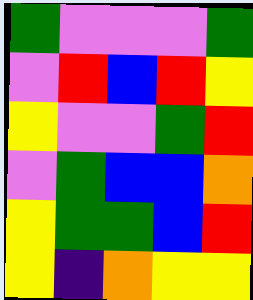[["green", "violet", "violet", "violet", "green"], ["violet", "red", "blue", "red", "yellow"], ["yellow", "violet", "violet", "green", "red"], ["violet", "green", "blue", "blue", "orange"], ["yellow", "green", "green", "blue", "red"], ["yellow", "indigo", "orange", "yellow", "yellow"]]